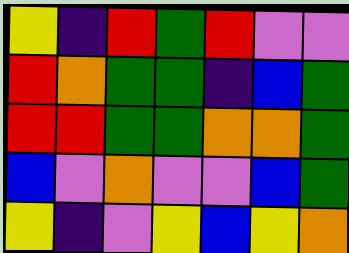[["yellow", "indigo", "red", "green", "red", "violet", "violet"], ["red", "orange", "green", "green", "indigo", "blue", "green"], ["red", "red", "green", "green", "orange", "orange", "green"], ["blue", "violet", "orange", "violet", "violet", "blue", "green"], ["yellow", "indigo", "violet", "yellow", "blue", "yellow", "orange"]]